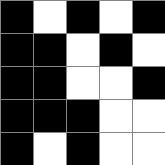[["black", "white", "black", "white", "black"], ["black", "black", "white", "black", "white"], ["black", "black", "white", "white", "black"], ["black", "black", "black", "white", "white"], ["black", "white", "black", "white", "white"]]